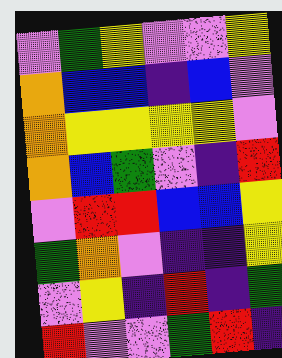[["violet", "green", "yellow", "violet", "violet", "yellow"], ["orange", "blue", "blue", "indigo", "blue", "violet"], ["orange", "yellow", "yellow", "yellow", "yellow", "violet"], ["orange", "blue", "green", "violet", "indigo", "red"], ["violet", "red", "red", "blue", "blue", "yellow"], ["green", "orange", "violet", "indigo", "indigo", "yellow"], ["violet", "yellow", "indigo", "red", "indigo", "green"], ["red", "violet", "violet", "green", "red", "indigo"]]